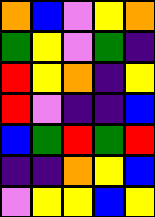[["orange", "blue", "violet", "yellow", "orange"], ["green", "yellow", "violet", "green", "indigo"], ["red", "yellow", "orange", "indigo", "yellow"], ["red", "violet", "indigo", "indigo", "blue"], ["blue", "green", "red", "green", "red"], ["indigo", "indigo", "orange", "yellow", "blue"], ["violet", "yellow", "yellow", "blue", "yellow"]]